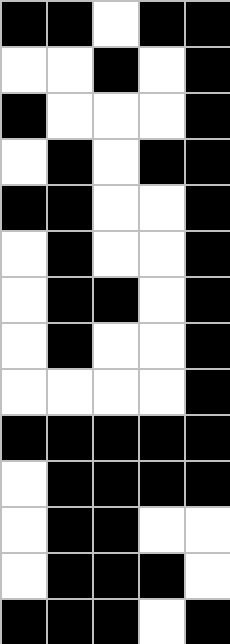[["black", "black", "white", "black", "black"], ["white", "white", "black", "white", "black"], ["black", "white", "white", "white", "black"], ["white", "black", "white", "black", "black"], ["black", "black", "white", "white", "black"], ["white", "black", "white", "white", "black"], ["white", "black", "black", "white", "black"], ["white", "black", "white", "white", "black"], ["white", "white", "white", "white", "black"], ["black", "black", "black", "black", "black"], ["white", "black", "black", "black", "black"], ["white", "black", "black", "white", "white"], ["white", "black", "black", "black", "white"], ["black", "black", "black", "white", "black"]]